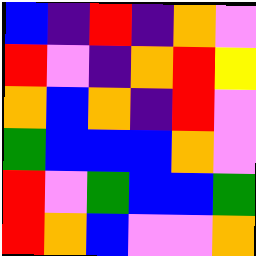[["blue", "indigo", "red", "indigo", "orange", "violet"], ["red", "violet", "indigo", "orange", "red", "yellow"], ["orange", "blue", "orange", "indigo", "red", "violet"], ["green", "blue", "blue", "blue", "orange", "violet"], ["red", "violet", "green", "blue", "blue", "green"], ["red", "orange", "blue", "violet", "violet", "orange"]]